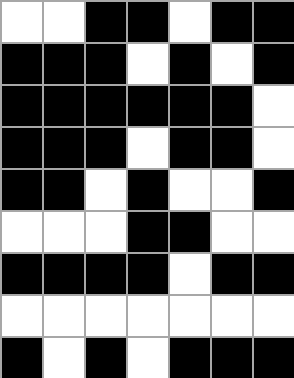[["white", "white", "black", "black", "white", "black", "black"], ["black", "black", "black", "white", "black", "white", "black"], ["black", "black", "black", "black", "black", "black", "white"], ["black", "black", "black", "white", "black", "black", "white"], ["black", "black", "white", "black", "white", "white", "black"], ["white", "white", "white", "black", "black", "white", "white"], ["black", "black", "black", "black", "white", "black", "black"], ["white", "white", "white", "white", "white", "white", "white"], ["black", "white", "black", "white", "black", "black", "black"]]